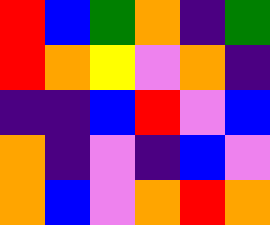[["red", "blue", "green", "orange", "indigo", "green"], ["red", "orange", "yellow", "violet", "orange", "indigo"], ["indigo", "indigo", "blue", "red", "violet", "blue"], ["orange", "indigo", "violet", "indigo", "blue", "violet"], ["orange", "blue", "violet", "orange", "red", "orange"]]